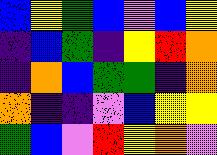[["blue", "yellow", "green", "blue", "violet", "blue", "yellow"], ["indigo", "blue", "green", "indigo", "yellow", "red", "orange"], ["indigo", "orange", "blue", "green", "green", "indigo", "orange"], ["orange", "indigo", "indigo", "violet", "blue", "yellow", "yellow"], ["green", "blue", "violet", "red", "yellow", "orange", "violet"]]